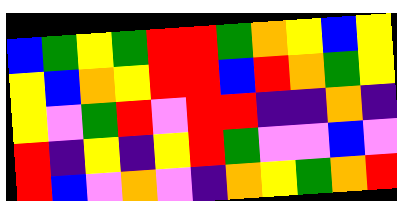[["blue", "green", "yellow", "green", "red", "red", "green", "orange", "yellow", "blue", "yellow"], ["yellow", "blue", "orange", "yellow", "red", "red", "blue", "red", "orange", "green", "yellow"], ["yellow", "violet", "green", "red", "violet", "red", "red", "indigo", "indigo", "orange", "indigo"], ["red", "indigo", "yellow", "indigo", "yellow", "red", "green", "violet", "violet", "blue", "violet"], ["red", "blue", "violet", "orange", "violet", "indigo", "orange", "yellow", "green", "orange", "red"]]